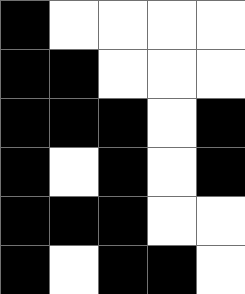[["black", "white", "white", "white", "white"], ["black", "black", "white", "white", "white"], ["black", "black", "black", "white", "black"], ["black", "white", "black", "white", "black"], ["black", "black", "black", "white", "white"], ["black", "white", "black", "black", "white"]]